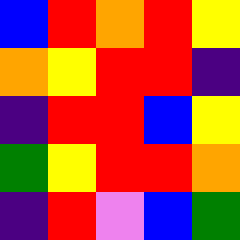[["blue", "red", "orange", "red", "yellow"], ["orange", "yellow", "red", "red", "indigo"], ["indigo", "red", "red", "blue", "yellow"], ["green", "yellow", "red", "red", "orange"], ["indigo", "red", "violet", "blue", "green"]]